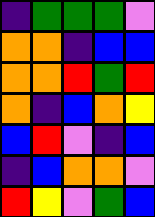[["indigo", "green", "green", "green", "violet"], ["orange", "orange", "indigo", "blue", "blue"], ["orange", "orange", "red", "green", "red"], ["orange", "indigo", "blue", "orange", "yellow"], ["blue", "red", "violet", "indigo", "blue"], ["indigo", "blue", "orange", "orange", "violet"], ["red", "yellow", "violet", "green", "blue"]]